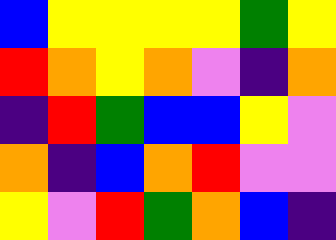[["blue", "yellow", "yellow", "yellow", "yellow", "green", "yellow"], ["red", "orange", "yellow", "orange", "violet", "indigo", "orange"], ["indigo", "red", "green", "blue", "blue", "yellow", "violet"], ["orange", "indigo", "blue", "orange", "red", "violet", "violet"], ["yellow", "violet", "red", "green", "orange", "blue", "indigo"]]